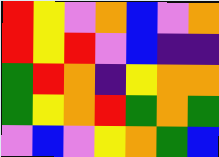[["red", "yellow", "violet", "orange", "blue", "violet", "orange"], ["red", "yellow", "red", "violet", "blue", "indigo", "indigo"], ["green", "red", "orange", "indigo", "yellow", "orange", "orange"], ["green", "yellow", "orange", "red", "green", "orange", "green"], ["violet", "blue", "violet", "yellow", "orange", "green", "blue"]]